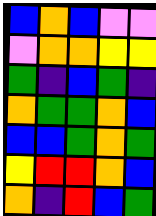[["blue", "orange", "blue", "violet", "violet"], ["violet", "orange", "orange", "yellow", "yellow"], ["green", "indigo", "blue", "green", "indigo"], ["orange", "green", "green", "orange", "blue"], ["blue", "blue", "green", "orange", "green"], ["yellow", "red", "red", "orange", "blue"], ["orange", "indigo", "red", "blue", "green"]]